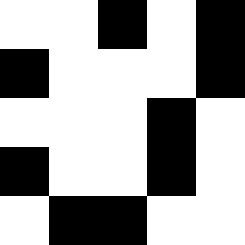[["white", "white", "black", "white", "black"], ["black", "white", "white", "white", "black"], ["white", "white", "white", "black", "white"], ["black", "white", "white", "black", "white"], ["white", "black", "black", "white", "white"]]